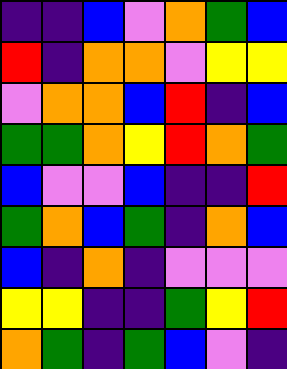[["indigo", "indigo", "blue", "violet", "orange", "green", "blue"], ["red", "indigo", "orange", "orange", "violet", "yellow", "yellow"], ["violet", "orange", "orange", "blue", "red", "indigo", "blue"], ["green", "green", "orange", "yellow", "red", "orange", "green"], ["blue", "violet", "violet", "blue", "indigo", "indigo", "red"], ["green", "orange", "blue", "green", "indigo", "orange", "blue"], ["blue", "indigo", "orange", "indigo", "violet", "violet", "violet"], ["yellow", "yellow", "indigo", "indigo", "green", "yellow", "red"], ["orange", "green", "indigo", "green", "blue", "violet", "indigo"]]